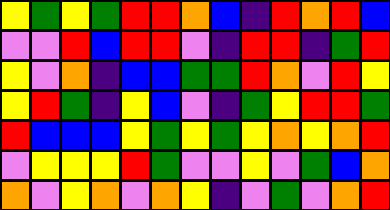[["yellow", "green", "yellow", "green", "red", "red", "orange", "blue", "indigo", "red", "orange", "red", "blue"], ["violet", "violet", "red", "blue", "red", "red", "violet", "indigo", "red", "red", "indigo", "green", "red"], ["yellow", "violet", "orange", "indigo", "blue", "blue", "green", "green", "red", "orange", "violet", "red", "yellow"], ["yellow", "red", "green", "indigo", "yellow", "blue", "violet", "indigo", "green", "yellow", "red", "red", "green"], ["red", "blue", "blue", "blue", "yellow", "green", "yellow", "green", "yellow", "orange", "yellow", "orange", "red"], ["violet", "yellow", "yellow", "yellow", "red", "green", "violet", "violet", "yellow", "violet", "green", "blue", "orange"], ["orange", "violet", "yellow", "orange", "violet", "orange", "yellow", "indigo", "violet", "green", "violet", "orange", "red"]]